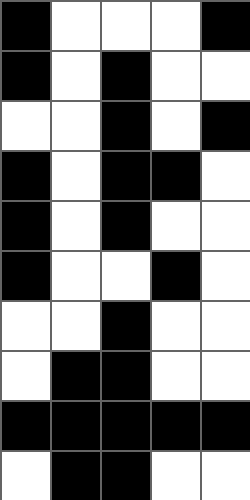[["black", "white", "white", "white", "black"], ["black", "white", "black", "white", "white"], ["white", "white", "black", "white", "black"], ["black", "white", "black", "black", "white"], ["black", "white", "black", "white", "white"], ["black", "white", "white", "black", "white"], ["white", "white", "black", "white", "white"], ["white", "black", "black", "white", "white"], ["black", "black", "black", "black", "black"], ["white", "black", "black", "white", "white"]]